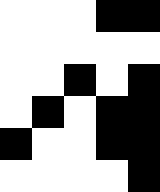[["white", "white", "white", "black", "black"], ["white", "white", "white", "white", "white"], ["white", "white", "black", "white", "black"], ["white", "black", "white", "black", "black"], ["black", "white", "white", "black", "black"], ["white", "white", "white", "white", "black"]]